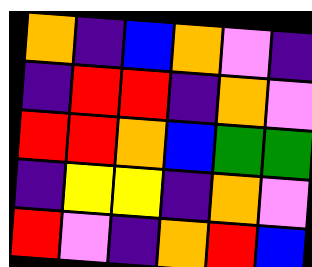[["orange", "indigo", "blue", "orange", "violet", "indigo"], ["indigo", "red", "red", "indigo", "orange", "violet"], ["red", "red", "orange", "blue", "green", "green"], ["indigo", "yellow", "yellow", "indigo", "orange", "violet"], ["red", "violet", "indigo", "orange", "red", "blue"]]